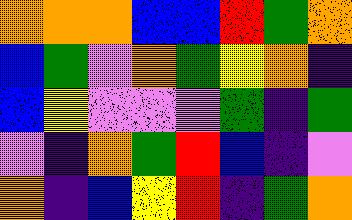[["orange", "orange", "orange", "blue", "blue", "red", "green", "orange"], ["blue", "green", "violet", "orange", "green", "yellow", "orange", "indigo"], ["blue", "yellow", "violet", "violet", "violet", "green", "indigo", "green"], ["violet", "indigo", "orange", "green", "red", "blue", "indigo", "violet"], ["orange", "indigo", "blue", "yellow", "red", "indigo", "green", "orange"]]